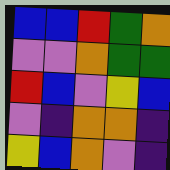[["blue", "blue", "red", "green", "orange"], ["violet", "violet", "orange", "green", "green"], ["red", "blue", "violet", "yellow", "blue"], ["violet", "indigo", "orange", "orange", "indigo"], ["yellow", "blue", "orange", "violet", "indigo"]]